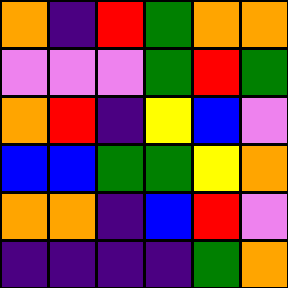[["orange", "indigo", "red", "green", "orange", "orange"], ["violet", "violet", "violet", "green", "red", "green"], ["orange", "red", "indigo", "yellow", "blue", "violet"], ["blue", "blue", "green", "green", "yellow", "orange"], ["orange", "orange", "indigo", "blue", "red", "violet"], ["indigo", "indigo", "indigo", "indigo", "green", "orange"]]